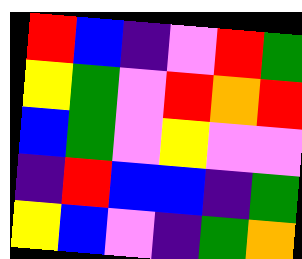[["red", "blue", "indigo", "violet", "red", "green"], ["yellow", "green", "violet", "red", "orange", "red"], ["blue", "green", "violet", "yellow", "violet", "violet"], ["indigo", "red", "blue", "blue", "indigo", "green"], ["yellow", "blue", "violet", "indigo", "green", "orange"]]